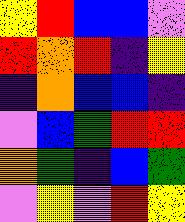[["yellow", "red", "blue", "blue", "violet"], ["red", "orange", "red", "indigo", "yellow"], ["indigo", "orange", "blue", "blue", "indigo"], ["violet", "blue", "green", "red", "red"], ["orange", "green", "indigo", "blue", "green"], ["violet", "yellow", "violet", "red", "yellow"]]